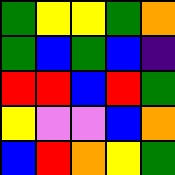[["green", "yellow", "yellow", "green", "orange"], ["green", "blue", "green", "blue", "indigo"], ["red", "red", "blue", "red", "green"], ["yellow", "violet", "violet", "blue", "orange"], ["blue", "red", "orange", "yellow", "green"]]